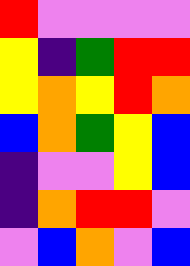[["red", "violet", "violet", "violet", "violet"], ["yellow", "indigo", "green", "red", "red"], ["yellow", "orange", "yellow", "red", "orange"], ["blue", "orange", "green", "yellow", "blue"], ["indigo", "violet", "violet", "yellow", "blue"], ["indigo", "orange", "red", "red", "violet"], ["violet", "blue", "orange", "violet", "blue"]]